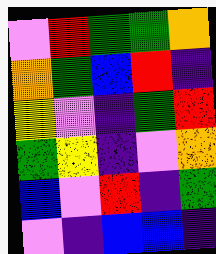[["violet", "red", "green", "green", "orange"], ["orange", "green", "blue", "red", "indigo"], ["yellow", "violet", "indigo", "green", "red"], ["green", "yellow", "indigo", "violet", "orange"], ["blue", "violet", "red", "indigo", "green"], ["violet", "indigo", "blue", "blue", "indigo"]]